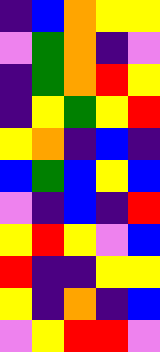[["indigo", "blue", "orange", "yellow", "yellow"], ["violet", "green", "orange", "indigo", "violet"], ["indigo", "green", "orange", "red", "yellow"], ["indigo", "yellow", "green", "yellow", "red"], ["yellow", "orange", "indigo", "blue", "indigo"], ["blue", "green", "blue", "yellow", "blue"], ["violet", "indigo", "blue", "indigo", "red"], ["yellow", "red", "yellow", "violet", "blue"], ["red", "indigo", "indigo", "yellow", "yellow"], ["yellow", "indigo", "orange", "indigo", "blue"], ["violet", "yellow", "red", "red", "violet"]]